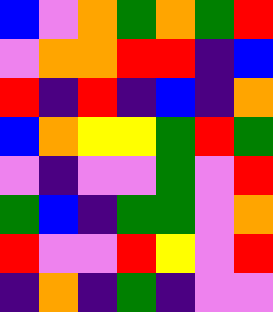[["blue", "violet", "orange", "green", "orange", "green", "red"], ["violet", "orange", "orange", "red", "red", "indigo", "blue"], ["red", "indigo", "red", "indigo", "blue", "indigo", "orange"], ["blue", "orange", "yellow", "yellow", "green", "red", "green"], ["violet", "indigo", "violet", "violet", "green", "violet", "red"], ["green", "blue", "indigo", "green", "green", "violet", "orange"], ["red", "violet", "violet", "red", "yellow", "violet", "red"], ["indigo", "orange", "indigo", "green", "indigo", "violet", "violet"]]